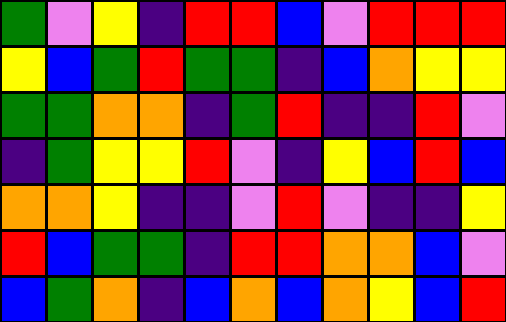[["green", "violet", "yellow", "indigo", "red", "red", "blue", "violet", "red", "red", "red"], ["yellow", "blue", "green", "red", "green", "green", "indigo", "blue", "orange", "yellow", "yellow"], ["green", "green", "orange", "orange", "indigo", "green", "red", "indigo", "indigo", "red", "violet"], ["indigo", "green", "yellow", "yellow", "red", "violet", "indigo", "yellow", "blue", "red", "blue"], ["orange", "orange", "yellow", "indigo", "indigo", "violet", "red", "violet", "indigo", "indigo", "yellow"], ["red", "blue", "green", "green", "indigo", "red", "red", "orange", "orange", "blue", "violet"], ["blue", "green", "orange", "indigo", "blue", "orange", "blue", "orange", "yellow", "blue", "red"]]